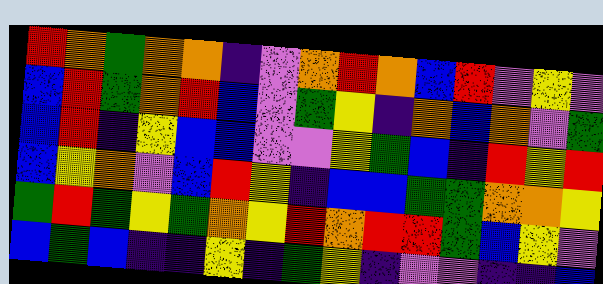[["red", "orange", "green", "orange", "orange", "indigo", "violet", "orange", "red", "orange", "blue", "red", "violet", "yellow", "violet"], ["blue", "red", "green", "orange", "red", "blue", "violet", "green", "yellow", "indigo", "orange", "blue", "orange", "violet", "green"], ["blue", "red", "indigo", "yellow", "blue", "blue", "violet", "violet", "yellow", "green", "blue", "indigo", "red", "yellow", "red"], ["blue", "yellow", "orange", "violet", "blue", "red", "yellow", "indigo", "blue", "blue", "green", "green", "orange", "orange", "yellow"], ["green", "red", "green", "yellow", "green", "orange", "yellow", "red", "orange", "red", "red", "green", "blue", "yellow", "violet"], ["blue", "green", "blue", "indigo", "indigo", "yellow", "indigo", "green", "yellow", "indigo", "violet", "violet", "indigo", "indigo", "blue"]]